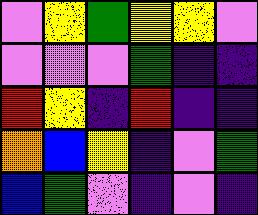[["violet", "yellow", "green", "yellow", "yellow", "violet"], ["violet", "violet", "violet", "green", "indigo", "indigo"], ["red", "yellow", "indigo", "red", "indigo", "indigo"], ["orange", "blue", "yellow", "indigo", "violet", "green"], ["blue", "green", "violet", "indigo", "violet", "indigo"]]